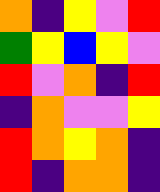[["orange", "indigo", "yellow", "violet", "red"], ["green", "yellow", "blue", "yellow", "violet"], ["red", "violet", "orange", "indigo", "red"], ["indigo", "orange", "violet", "violet", "yellow"], ["red", "orange", "yellow", "orange", "indigo"], ["red", "indigo", "orange", "orange", "indigo"]]